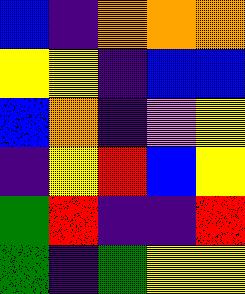[["blue", "indigo", "orange", "orange", "orange"], ["yellow", "yellow", "indigo", "blue", "blue"], ["blue", "orange", "indigo", "violet", "yellow"], ["indigo", "yellow", "red", "blue", "yellow"], ["green", "red", "indigo", "indigo", "red"], ["green", "indigo", "green", "yellow", "yellow"]]